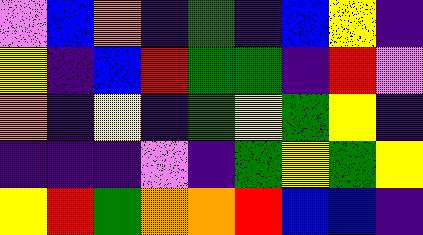[["violet", "blue", "orange", "indigo", "green", "indigo", "blue", "yellow", "indigo"], ["yellow", "indigo", "blue", "red", "green", "green", "indigo", "red", "violet"], ["orange", "indigo", "yellow", "indigo", "green", "yellow", "green", "yellow", "indigo"], ["indigo", "indigo", "indigo", "violet", "indigo", "green", "yellow", "green", "yellow"], ["yellow", "red", "green", "orange", "orange", "red", "blue", "blue", "indigo"]]